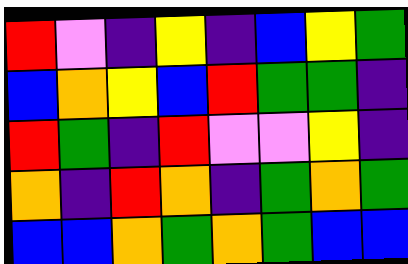[["red", "violet", "indigo", "yellow", "indigo", "blue", "yellow", "green"], ["blue", "orange", "yellow", "blue", "red", "green", "green", "indigo"], ["red", "green", "indigo", "red", "violet", "violet", "yellow", "indigo"], ["orange", "indigo", "red", "orange", "indigo", "green", "orange", "green"], ["blue", "blue", "orange", "green", "orange", "green", "blue", "blue"]]